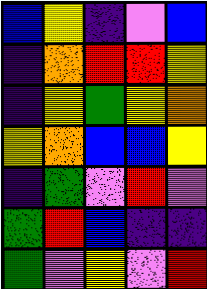[["blue", "yellow", "indigo", "violet", "blue"], ["indigo", "orange", "red", "red", "yellow"], ["indigo", "yellow", "green", "yellow", "orange"], ["yellow", "orange", "blue", "blue", "yellow"], ["indigo", "green", "violet", "red", "violet"], ["green", "red", "blue", "indigo", "indigo"], ["green", "violet", "yellow", "violet", "red"]]